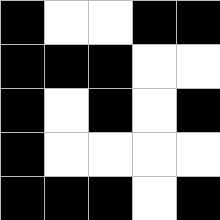[["black", "white", "white", "black", "black"], ["black", "black", "black", "white", "white"], ["black", "white", "black", "white", "black"], ["black", "white", "white", "white", "white"], ["black", "black", "black", "white", "black"]]